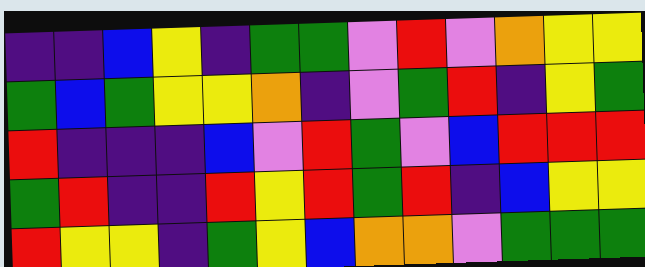[["indigo", "indigo", "blue", "yellow", "indigo", "green", "green", "violet", "red", "violet", "orange", "yellow", "yellow"], ["green", "blue", "green", "yellow", "yellow", "orange", "indigo", "violet", "green", "red", "indigo", "yellow", "green"], ["red", "indigo", "indigo", "indigo", "blue", "violet", "red", "green", "violet", "blue", "red", "red", "red"], ["green", "red", "indigo", "indigo", "red", "yellow", "red", "green", "red", "indigo", "blue", "yellow", "yellow"], ["red", "yellow", "yellow", "indigo", "green", "yellow", "blue", "orange", "orange", "violet", "green", "green", "green"]]